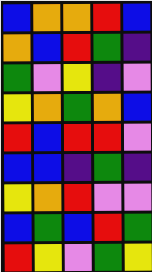[["blue", "orange", "orange", "red", "blue"], ["orange", "blue", "red", "green", "indigo"], ["green", "violet", "yellow", "indigo", "violet"], ["yellow", "orange", "green", "orange", "blue"], ["red", "blue", "red", "red", "violet"], ["blue", "blue", "indigo", "green", "indigo"], ["yellow", "orange", "red", "violet", "violet"], ["blue", "green", "blue", "red", "green"], ["red", "yellow", "violet", "green", "yellow"]]